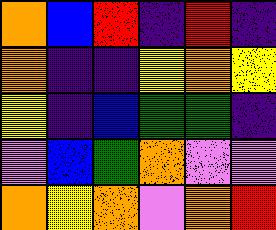[["orange", "blue", "red", "indigo", "red", "indigo"], ["orange", "indigo", "indigo", "yellow", "orange", "yellow"], ["yellow", "indigo", "blue", "green", "green", "indigo"], ["violet", "blue", "green", "orange", "violet", "violet"], ["orange", "yellow", "orange", "violet", "orange", "red"]]